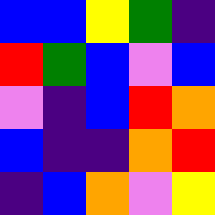[["blue", "blue", "yellow", "green", "indigo"], ["red", "green", "blue", "violet", "blue"], ["violet", "indigo", "blue", "red", "orange"], ["blue", "indigo", "indigo", "orange", "red"], ["indigo", "blue", "orange", "violet", "yellow"]]